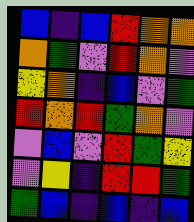[["blue", "indigo", "blue", "red", "orange", "orange"], ["orange", "green", "violet", "red", "orange", "violet"], ["yellow", "orange", "indigo", "blue", "violet", "green"], ["red", "orange", "red", "green", "orange", "violet"], ["violet", "blue", "violet", "red", "green", "yellow"], ["violet", "yellow", "indigo", "red", "red", "green"], ["green", "blue", "indigo", "blue", "indigo", "blue"]]